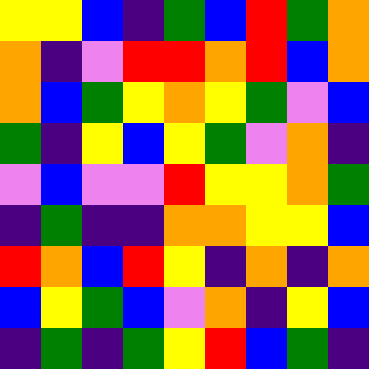[["yellow", "yellow", "blue", "indigo", "green", "blue", "red", "green", "orange"], ["orange", "indigo", "violet", "red", "red", "orange", "red", "blue", "orange"], ["orange", "blue", "green", "yellow", "orange", "yellow", "green", "violet", "blue"], ["green", "indigo", "yellow", "blue", "yellow", "green", "violet", "orange", "indigo"], ["violet", "blue", "violet", "violet", "red", "yellow", "yellow", "orange", "green"], ["indigo", "green", "indigo", "indigo", "orange", "orange", "yellow", "yellow", "blue"], ["red", "orange", "blue", "red", "yellow", "indigo", "orange", "indigo", "orange"], ["blue", "yellow", "green", "blue", "violet", "orange", "indigo", "yellow", "blue"], ["indigo", "green", "indigo", "green", "yellow", "red", "blue", "green", "indigo"]]